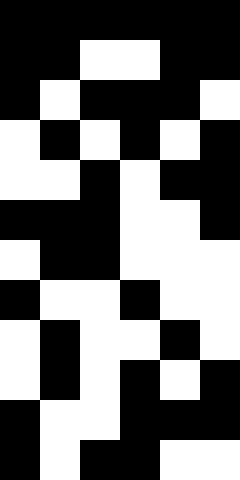[["black", "black", "black", "black", "black", "black"], ["black", "black", "white", "white", "black", "black"], ["black", "white", "black", "black", "black", "white"], ["white", "black", "white", "black", "white", "black"], ["white", "white", "black", "white", "black", "black"], ["black", "black", "black", "white", "white", "black"], ["white", "black", "black", "white", "white", "white"], ["black", "white", "white", "black", "white", "white"], ["white", "black", "white", "white", "black", "white"], ["white", "black", "white", "black", "white", "black"], ["black", "white", "white", "black", "black", "black"], ["black", "white", "black", "black", "white", "white"]]